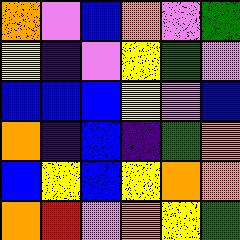[["orange", "violet", "blue", "orange", "violet", "green"], ["yellow", "indigo", "violet", "yellow", "green", "violet"], ["blue", "blue", "blue", "yellow", "violet", "blue"], ["orange", "indigo", "blue", "indigo", "green", "orange"], ["blue", "yellow", "blue", "yellow", "orange", "orange"], ["orange", "red", "violet", "orange", "yellow", "green"]]